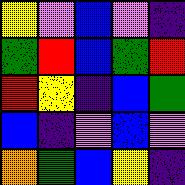[["yellow", "violet", "blue", "violet", "indigo"], ["green", "red", "blue", "green", "red"], ["red", "yellow", "indigo", "blue", "green"], ["blue", "indigo", "violet", "blue", "violet"], ["orange", "green", "blue", "yellow", "indigo"]]